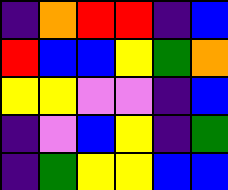[["indigo", "orange", "red", "red", "indigo", "blue"], ["red", "blue", "blue", "yellow", "green", "orange"], ["yellow", "yellow", "violet", "violet", "indigo", "blue"], ["indigo", "violet", "blue", "yellow", "indigo", "green"], ["indigo", "green", "yellow", "yellow", "blue", "blue"]]